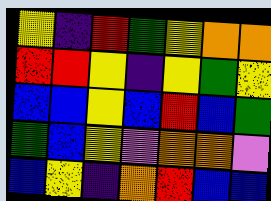[["yellow", "indigo", "red", "green", "yellow", "orange", "orange"], ["red", "red", "yellow", "indigo", "yellow", "green", "yellow"], ["blue", "blue", "yellow", "blue", "red", "blue", "green"], ["green", "blue", "yellow", "violet", "orange", "orange", "violet"], ["blue", "yellow", "indigo", "orange", "red", "blue", "blue"]]